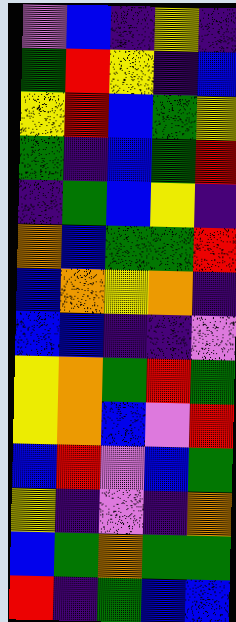[["violet", "blue", "indigo", "yellow", "indigo"], ["green", "red", "yellow", "indigo", "blue"], ["yellow", "red", "blue", "green", "yellow"], ["green", "indigo", "blue", "green", "red"], ["indigo", "green", "blue", "yellow", "indigo"], ["orange", "blue", "green", "green", "red"], ["blue", "orange", "yellow", "orange", "indigo"], ["blue", "blue", "indigo", "indigo", "violet"], ["yellow", "orange", "green", "red", "green"], ["yellow", "orange", "blue", "violet", "red"], ["blue", "red", "violet", "blue", "green"], ["yellow", "indigo", "violet", "indigo", "orange"], ["blue", "green", "orange", "green", "green"], ["red", "indigo", "green", "blue", "blue"]]